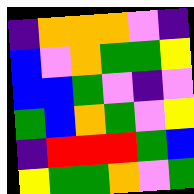[["indigo", "orange", "orange", "orange", "violet", "indigo"], ["blue", "violet", "orange", "green", "green", "yellow"], ["blue", "blue", "green", "violet", "indigo", "violet"], ["green", "blue", "orange", "green", "violet", "yellow"], ["indigo", "red", "red", "red", "green", "blue"], ["yellow", "green", "green", "orange", "violet", "green"]]